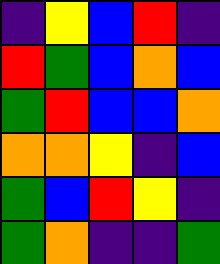[["indigo", "yellow", "blue", "red", "indigo"], ["red", "green", "blue", "orange", "blue"], ["green", "red", "blue", "blue", "orange"], ["orange", "orange", "yellow", "indigo", "blue"], ["green", "blue", "red", "yellow", "indigo"], ["green", "orange", "indigo", "indigo", "green"]]